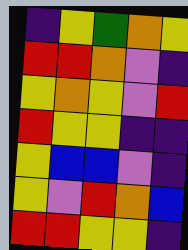[["indigo", "yellow", "green", "orange", "yellow"], ["red", "red", "orange", "violet", "indigo"], ["yellow", "orange", "yellow", "violet", "red"], ["red", "yellow", "yellow", "indigo", "indigo"], ["yellow", "blue", "blue", "violet", "indigo"], ["yellow", "violet", "red", "orange", "blue"], ["red", "red", "yellow", "yellow", "indigo"]]